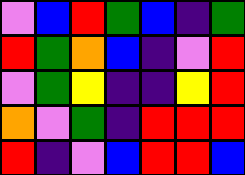[["violet", "blue", "red", "green", "blue", "indigo", "green"], ["red", "green", "orange", "blue", "indigo", "violet", "red"], ["violet", "green", "yellow", "indigo", "indigo", "yellow", "red"], ["orange", "violet", "green", "indigo", "red", "red", "red"], ["red", "indigo", "violet", "blue", "red", "red", "blue"]]